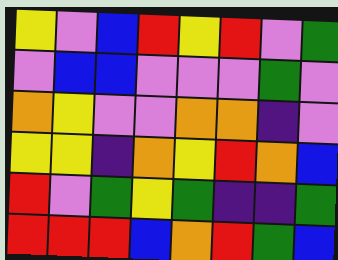[["yellow", "violet", "blue", "red", "yellow", "red", "violet", "green"], ["violet", "blue", "blue", "violet", "violet", "violet", "green", "violet"], ["orange", "yellow", "violet", "violet", "orange", "orange", "indigo", "violet"], ["yellow", "yellow", "indigo", "orange", "yellow", "red", "orange", "blue"], ["red", "violet", "green", "yellow", "green", "indigo", "indigo", "green"], ["red", "red", "red", "blue", "orange", "red", "green", "blue"]]